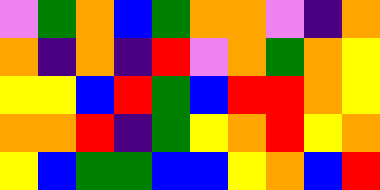[["violet", "green", "orange", "blue", "green", "orange", "orange", "violet", "indigo", "orange"], ["orange", "indigo", "orange", "indigo", "red", "violet", "orange", "green", "orange", "yellow"], ["yellow", "yellow", "blue", "red", "green", "blue", "red", "red", "orange", "yellow"], ["orange", "orange", "red", "indigo", "green", "yellow", "orange", "red", "yellow", "orange"], ["yellow", "blue", "green", "green", "blue", "blue", "yellow", "orange", "blue", "red"]]